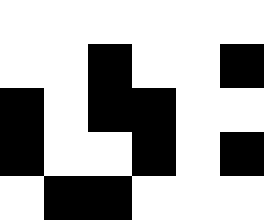[["white", "white", "white", "white", "white", "white"], ["white", "white", "black", "white", "white", "black"], ["black", "white", "black", "black", "white", "white"], ["black", "white", "white", "black", "white", "black"], ["white", "black", "black", "white", "white", "white"]]